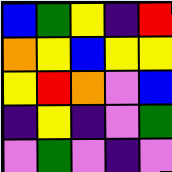[["blue", "green", "yellow", "indigo", "red"], ["orange", "yellow", "blue", "yellow", "yellow"], ["yellow", "red", "orange", "violet", "blue"], ["indigo", "yellow", "indigo", "violet", "green"], ["violet", "green", "violet", "indigo", "violet"]]